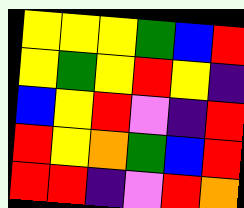[["yellow", "yellow", "yellow", "green", "blue", "red"], ["yellow", "green", "yellow", "red", "yellow", "indigo"], ["blue", "yellow", "red", "violet", "indigo", "red"], ["red", "yellow", "orange", "green", "blue", "red"], ["red", "red", "indigo", "violet", "red", "orange"]]